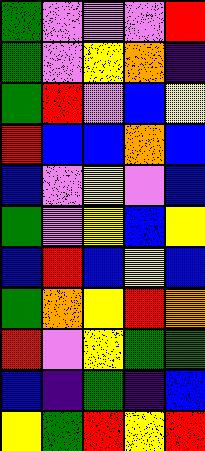[["green", "violet", "violet", "violet", "red"], ["green", "violet", "yellow", "orange", "indigo"], ["green", "red", "violet", "blue", "yellow"], ["red", "blue", "blue", "orange", "blue"], ["blue", "violet", "yellow", "violet", "blue"], ["green", "violet", "yellow", "blue", "yellow"], ["blue", "red", "blue", "yellow", "blue"], ["green", "orange", "yellow", "red", "orange"], ["red", "violet", "yellow", "green", "green"], ["blue", "indigo", "green", "indigo", "blue"], ["yellow", "green", "red", "yellow", "red"]]